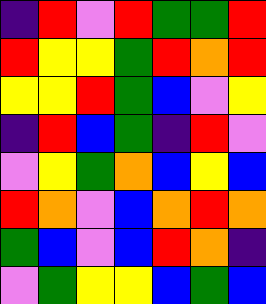[["indigo", "red", "violet", "red", "green", "green", "red"], ["red", "yellow", "yellow", "green", "red", "orange", "red"], ["yellow", "yellow", "red", "green", "blue", "violet", "yellow"], ["indigo", "red", "blue", "green", "indigo", "red", "violet"], ["violet", "yellow", "green", "orange", "blue", "yellow", "blue"], ["red", "orange", "violet", "blue", "orange", "red", "orange"], ["green", "blue", "violet", "blue", "red", "orange", "indigo"], ["violet", "green", "yellow", "yellow", "blue", "green", "blue"]]